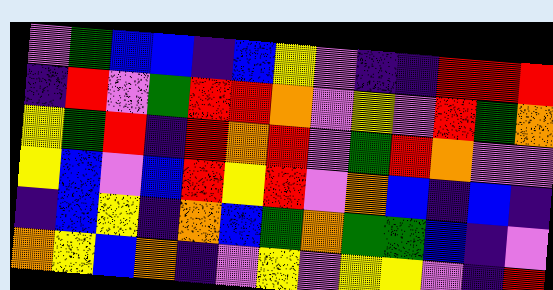[["violet", "green", "blue", "blue", "indigo", "blue", "yellow", "violet", "indigo", "indigo", "red", "red", "red"], ["indigo", "red", "violet", "green", "red", "red", "orange", "violet", "yellow", "violet", "red", "green", "orange"], ["yellow", "green", "red", "indigo", "red", "orange", "red", "violet", "green", "red", "orange", "violet", "violet"], ["yellow", "blue", "violet", "blue", "red", "yellow", "red", "violet", "orange", "blue", "indigo", "blue", "indigo"], ["indigo", "blue", "yellow", "indigo", "orange", "blue", "green", "orange", "green", "green", "blue", "indigo", "violet"], ["orange", "yellow", "blue", "orange", "indigo", "violet", "yellow", "violet", "yellow", "yellow", "violet", "indigo", "red"]]